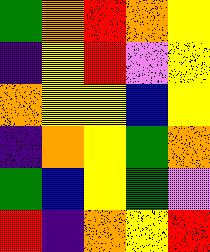[["green", "orange", "red", "orange", "yellow"], ["indigo", "yellow", "red", "violet", "yellow"], ["orange", "yellow", "yellow", "blue", "yellow"], ["indigo", "orange", "yellow", "green", "orange"], ["green", "blue", "yellow", "green", "violet"], ["red", "indigo", "orange", "yellow", "red"]]